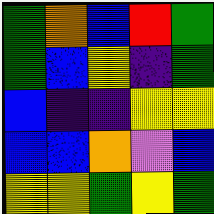[["green", "orange", "blue", "red", "green"], ["green", "blue", "yellow", "indigo", "green"], ["blue", "indigo", "indigo", "yellow", "yellow"], ["blue", "blue", "orange", "violet", "blue"], ["yellow", "yellow", "green", "yellow", "green"]]